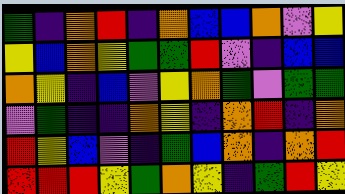[["green", "indigo", "orange", "red", "indigo", "orange", "blue", "blue", "orange", "violet", "yellow"], ["yellow", "blue", "orange", "yellow", "green", "green", "red", "violet", "indigo", "blue", "blue"], ["orange", "yellow", "indigo", "blue", "violet", "yellow", "orange", "green", "violet", "green", "green"], ["violet", "green", "indigo", "indigo", "orange", "yellow", "indigo", "orange", "red", "indigo", "orange"], ["red", "yellow", "blue", "violet", "indigo", "green", "blue", "orange", "indigo", "orange", "red"], ["red", "red", "red", "yellow", "green", "orange", "yellow", "indigo", "green", "red", "yellow"]]